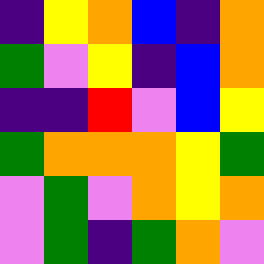[["indigo", "yellow", "orange", "blue", "indigo", "orange"], ["green", "violet", "yellow", "indigo", "blue", "orange"], ["indigo", "indigo", "red", "violet", "blue", "yellow"], ["green", "orange", "orange", "orange", "yellow", "green"], ["violet", "green", "violet", "orange", "yellow", "orange"], ["violet", "green", "indigo", "green", "orange", "violet"]]